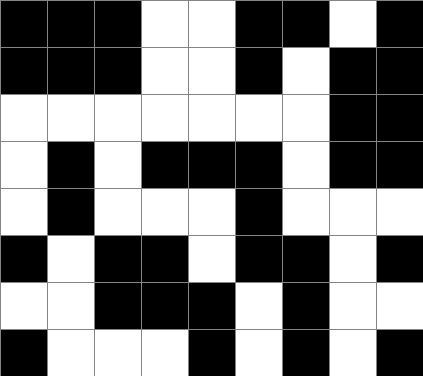[["black", "black", "black", "white", "white", "black", "black", "white", "black"], ["black", "black", "black", "white", "white", "black", "white", "black", "black"], ["white", "white", "white", "white", "white", "white", "white", "black", "black"], ["white", "black", "white", "black", "black", "black", "white", "black", "black"], ["white", "black", "white", "white", "white", "black", "white", "white", "white"], ["black", "white", "black", "black", "white", "black", "black", "white", "black"], ["white", "white", "black", "black", "black", "white", "black", "white", "white"], ["black", "white", "white", "white", "black", "white", "black", "white", "black"]]